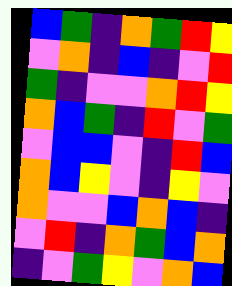[["blue", "green", "indigo", "orange", "green", "red", "yellow"], ["violet", "orange", "indigo", "blue", "indigo", "violet", "red"], ["green", "indigo", "violet", "violet", "orange", "red", "yellow"], ["orange", "blue", "green", "indigo", "red", "violet", "green"], ["violet", "blue", "blue", "violet", "indigo", "red", "blue"], ["orange", "blue", "yellow", "violet", "indigo", "yellow", "violet"], ["orange", "violet", "violet", "blue", "orange", "blue", "indigo"], ["violet", "red", "indigo", "orange", "green", "blue", "orange"], ["indigo", "violet", "green", "yellow", "violet", "orange", "blue"]]